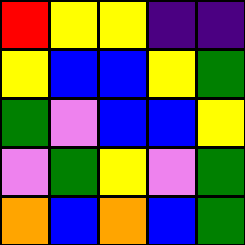[["red", "yellow", "yellow", "indigo", "indigo"], ["yellow", "blue", "blue", "yellow", "green"], ["green", "violet", "blue", "blue", "yellow"], ["violet", "green", "yellow", "violet", "green"], ["orange", "blue", "orange", "blue", "green"]]